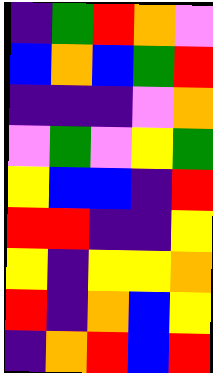[["indigo", "green", "red", "orange", "violet"], ["blue", "orange", "blue", "green", "red"], ["indigo", "indigo", "indigo", "violet", "orange"], ["violet", "green", "violet", "yellow", "green"], ["yellow", "blue", "blue", "indigo", "red"], ["red", "red", "indigo", "indigo", "yellow"], ["yellow", "indigo", "yellow", "yellow", "orange"], ["red", "indigo", "orange", "blue", "yellow"], ["indigo", "orange", "red", "blue", "red"]]